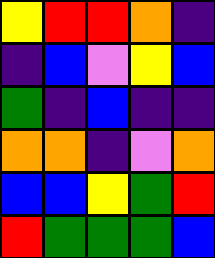[["yellow", "red", "red", "orange", "indigo"], ["indigo", "blue", "violet", "yellow", "blue"], ["green", "indigo", "blue", "indigo", "indigo"], ["orange", "orange", "indigo", "violet", "orange"], ["blue", "blue", "yellow", "green", "red"], ["red", "green", "green", "green", "blue"]]